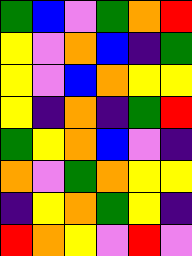[["green", "blue", "violet", "green", "orange", "red"], ["yellow", "violet", "orange", "blue", "indigo", "green"], ["yellow", "violet", "blue", "orange", "yellow", "yellow"], ["yellow", "indigo", "orange", "indigo", "green", "red"], ["green", "yellow", "orange", "blue", "violet", "indigo"], ["orange", "violet", "green", "orange", "yellow", "yellow"], ["indigo", "yellow", "orange", "green", "yellow", "indigo"], ["red", "orange", "yellow", "violet", "red", "violet"]]